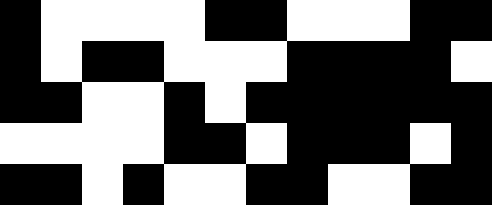[["black", "white", "white", "white", "white", "black", "black", "white", "white", "white", "black", "black"], ["black", "white", "black", "black", "white", "white", "white", "black", "black", "black", "black", "white"], ["black", "black", "white", "white", "black", "white", "black", "black", "black", "black", "black", "black"], ["white", "white", "white", "white", "black", "black", "white", "black", "black", "black", "white", "black"], ["black", "black", "white", "black", "white", "white", "black", "black", "white", "white", "black", "black"]]